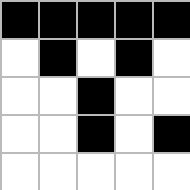[["black", "black", "black", "black", "black"], ["white", "black", "white", "black", "white"], ["white", "white", "black", "white", "white"], ["white", "white", "black", "white", "black"], ["white", "white", "white", "white", "white"]]